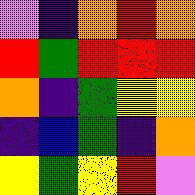[["violet", "indigo", "orange", "red", "orange"], ["red", "green", "red", "red", "red"], ["orange", "indigo", "green", "yellow", "yellow"], ["indigo", "blue", "green", "indigo", "orange"], ["yellow", "green", "yellow", "red", "violet"]]